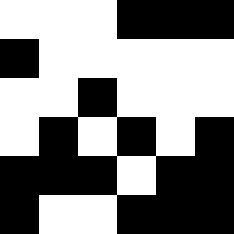[["white", "white", "white", "black", "black", "black"], ["black", "white", "white", "white", "white", "white"], ["white", "white", "black", "white", "white", "white"], ["white", "black", "white", "black", "white", "black"], ["black", "black", "black", "white", "black", "black"], ["black", "white", "white", "black", "black", "black"]]